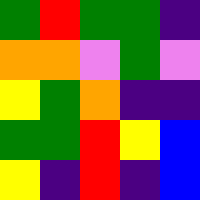[["green", "red", "green", "green", "indigo"], ["orange", "orange", "violet", "green", "violet"], ["yellow", "green", "orange", "indigo", "indigo"], ["green", "green", "red", "yellow", "blue"], ["yellow", "indigo", "red", "indigo", "blue"]]